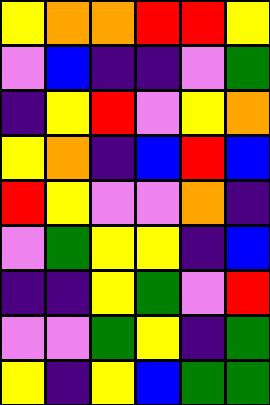[["yellow", "orange", "orange", "red", "red", "yellow"], ["violet", "blue", "indigo", "indigo", "violet", "green"], ["indigo", "yellow", "red", "violet", "yellow", "orange"], ["yellow", "orange", "indigo", "blue", "red", "blue"], ["red", "yellow", "violet", "violet", "orange", "indigo"], ["violet", "green", "yellow", "yellow", "indigo", "blue"], ["indigo", "indigo", "yellow", "green", "violet", "red"], ["violet", "violet", "green", "yellow", "indigo", "green"], ["yellow", "indigo", "yellow", "blue", "green", "green"]]